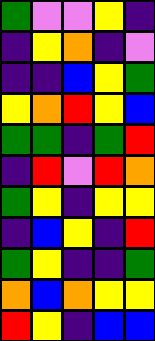[["green", "violet", "violet", "yellow", "indigo"], ["indigo", "yellow", "orange", "indigo", "violet"], ["indigo", "indigo", "blue", "yellow", "green"], ["yellow", "orange", "red", "yellow", "blue"], ["green", "green", "indigo", "green", "red"], ["indigo", "red", "violet", "red", "orange"], ["green", "yellow", "indigo", "yellow", "yellow"], ["indigo", "blue", "yellow", "indigo", "red"], ["green", "yellow", "indigo", "indigo", "green"], ["orange", "blue", "orange", "yellow", "yellow"], ["red", "yellow", "indigo", "blue", "blue"]]